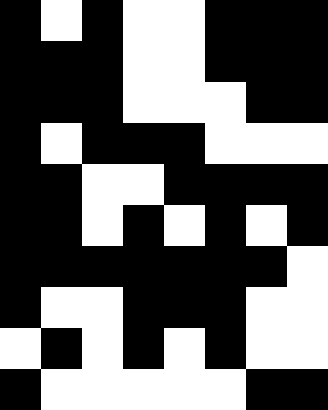[["black", "white", "black", "white", "white", "black", "black", "black"], ["black", "black", "black", "white", "white", "black", "black", "black"], ["black", "black", "black", "white", "white", "white", "black", "black"], ["black", "white", "black", "black", "black", "white", "white", "white"], ["black", "black", "white", "white", "black", "black", "black", "black"], ["black", "black", "white", "black", "white", "black", "white", "black"], ["black", "black", "black", "black", "black", "black", "black", "white"], ["black", "white", "white", "black", "black", "black", "white", "white"], ["white", "black", "white", "black", "white", "black", "white", "white"], ["black", "white", "white", "white", "white", "white", "black", "black"]]